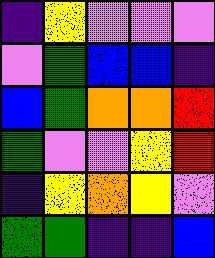[["indigo", "yellow", "violet", "violet", "violet"], ["violet", "green", "blue", "blue", "indigo"], ["blue", "green", "orange", "orange", "red"], ["green", "violet", "violet", "yellow", "red"], ["indigo", "yellow", "orange", "yellow", "violet"], ["green", "green", "indigo", "indigo", "blue"]]